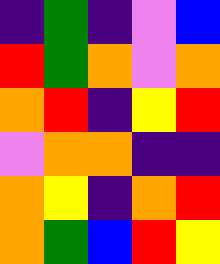[["indigo", "green", "indigo", "violet", "blue"], ["red", "green", "orange", "violet", "orange"], ["orange", "red", "indigo", "yellow", "red"], ["violet", "orange", "orange", "indigo", "indigo"], ["orange", "yellow", "indigo", "orange", "red"], ["orange", "green", "blue", "red", "yellow"]]